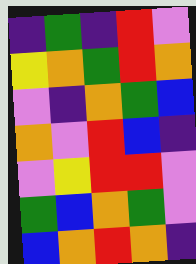[["indigo", "green", "indigo", "red", "violet"], ["yellow", "orange", "green", "red", "orange"], ["violet", "indigo", "orange", "green", "blue"], ["orange", "violet", "red", "blue", "indigo"], ["violet", "yellow", "red", "red", "violet"], ["green", "blue", "orange", "green", "violet"], ["blue", "orange", "red", "orange", "indigo"]]